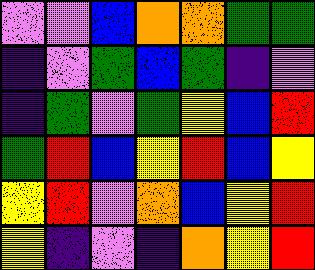[["violet", "violet", "blue", "orange", "orange", "green", "green"], ["indigo", "violet", "green", "blue", "green", "indigo", "violet"], ["indigo", "green", "violet", "green", "yellow", "blue", "red"], ["green", "red", "blue", "yellow", "red", "blue", "yellow"], ["yellow", "red", "violet", "orange", "blue", "yellow", "red"], ["yellow", "indigo", "violet", "indigo", "orange", "yellow", "red"]]